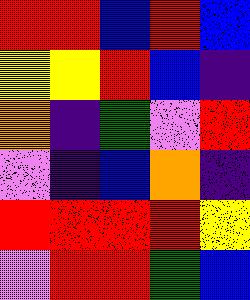[["red", "red", "blue", "red", "blue"], ["yellow", "yellow", "red", "blue", "indigo"], ["orange", "indigo", "green", "violet", "red"], ["violet", "indigo", "blue", "orange", "indigo"], ["red", "red", "red", "red", "yellow"], ["violet", "red", "red", "green", "blue"]]